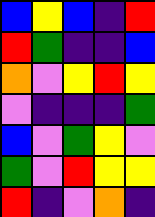[["blue", "yellow", "blue", "indigo", "red"], ["red", "green", "indigo", "indigo", "blue"], ["orange", "violet", "yellow", "red", "yellow"], ["violet", "indigo", "indigo", "indigo", "green"], ["blue", "violet", "green", "yellow", "violet"], ["green", "violet", "red", "yellow", "yellow"], ["red", "indigo", "violet", "orange", "indigo"]]